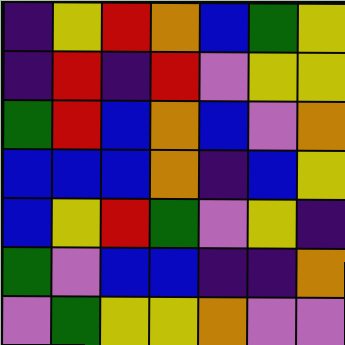[["indigo", "yellow", "red", "orange", "blue", "green", "yellow"], ["indigo", "red", "indigo", "red", "violet", "yellow", "yellow"], ["green", "red", "blue", "orange", "blue", "violet", "orange"], ["blue", "blue", "blue", "orange", "indigo", "blue", "yellow"], ["blue", "yellow", "red", "green", "violet", "yellow", "indigo"], ["green", "violet", "blue", "blue", "indigo", "indigo", "orange"], ["violet", "green", "yellow", "yellow", "orange", "violet", "violet"]]